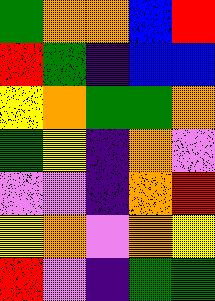[["green", "orange", "orange", "blue", "red"], ["red", "green", "indigo", "blue", "blue"], ["yellow", "orange", "green", "green", "orange"], ["green", "yellow", "indigo", "orange", "violet"], ["violet", "violet", "indigo", "orange", "red"], ["yellow", "orange", "violet", "orange", "yellow"], ["red", "violet", "indigo", "green", "green"]]